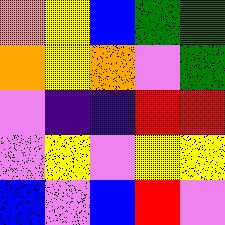[["orange", "yellow", "blue", "green", "green"], ["orange", "yellow", "orange", "violet", "green"], ["violet", "indigo", "indigo", "red", "red"], ["violet", "yellow", "violet", "yellow", "yellow"], ["blue", "violet", "blue", "red", "violet"]]